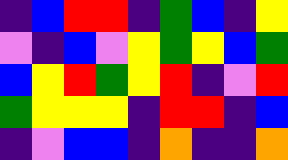[["indigo", "blue", "red", "red", "indigo", "green", "blue", "indigo", "yellow"], ["violet", "indigo", "blue", "violet", "yellow", "green", "yellow", "blue", "green"], ["blue", "yellow", "red", "green", "yellow", "red", "indigo", "violet", "red"], ["green", "yellow", "yellow", "yellow", "indigo", "red", "red", "indigo", "blue"], ["indigo", "violet", "blue", "blue", "indigo", "orange", "indigo", "indigo", "orange"]]